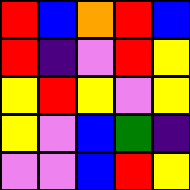[["red", "blue", "orange", "red", "blue"], ["red", "indigo", "violet", "red", "yellow"], ["yellow", "red", "yellow", "violet", "yellow"], ["yellow", "violet", "blue", "green", "indigo"], ["violet", "violet", "blue", "red", "yellow"]]